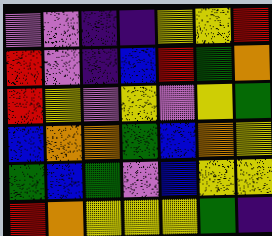[["violet", "violet", "indigo", "indigo", "yellow", "yellow", "red"], ["red", "violet", "indigo", "blue", "red", "green", "orange"], ["red", "yellow", "violet", "yellow", "violet", "yellow", "green"], ["blue", "orange", "orange", "green", "blue", "orange", "yellow"], ["green", "blue", "green", "violet", "blue", "yellow", "yellow"], ["red", "orange", "yellow", "yellow", "yellow", "green", "indigo"]]